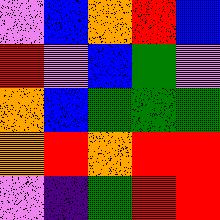[["violet", "blue", "orange", "red", "blue"], ["red", "violet", "blue", "green", "violet"], ["orange", "blue", "green", "green", "green"], ["orange", "red", "orange", "red", "red"], ["violet", "indigo", "green", "red", "red"]]